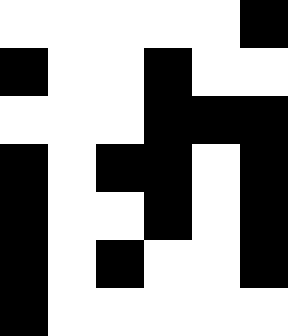[["white", "white", "white", "white", "white", "black"], ["black", "white", "white", "black", "white", "white"], ["white", "white", "white", "black", "black", "black"], ["black", "white", "black", "black", "white", "black"], ["black", "white", "white", "black", "white", "black"], ["black", "white", "black", "white", "white", "black"], ["black", "white", "white", "white", "white", "white"]]